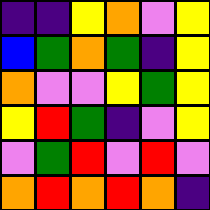[["indigo", "indigo", "yellow", "orange", "violet", "yellow"], ["blue", "green", "orange", "green", "indigo", "yellow"], ["orange", "violet", "violet", "yellow", "green", "yellow"], ["yellow", "red", "green", "indigo", "violet", "yellow"], ["violet", "green", "red", "violet", "red", "violet"], ["orange", "red", "orange", "red", "orange", "indigo"]]